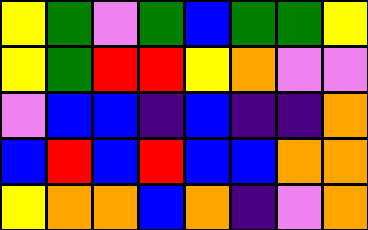[["yellow", "green", "violet", "green", "blue", "green", "green", "yellow"], ["yellow", "green", "red", "red", "yellow", "orange", "violet", "violet"], ["violet", "blue", "blue", "indigo", "blue", "indigo", "indigo", "orange"], ["blue", "red", "blue", "red", "blue", "blue", "orange", "orange"], ["yellow", "orange", "orange", "blue", "orange", "indigo", "violet", "orange"]]